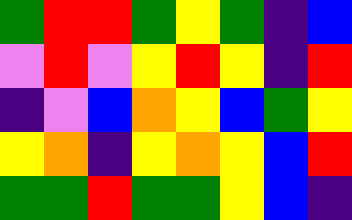[["green", "red", "red", "green", "yellow", "green", "indigo", "blue"], ["violet", "red", "violet", "yellow", "red", "yellow", "indigo", "red"], ["indigo", "violet", "blue", "orange", "yellow", "blue", "green", "yellow"], ["yellow", "orange", "indigo", "yellow", "orange", "yellow", "blue", "red"], ["green", "green", "red", "green", "green", "yellow", "blue", "indigo"]]